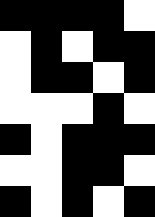[["black", "black", "black", "black", "white"], ["white", "black", "white", "black", "black"], ["white", "black", "black", "white", "black"], ["white", "white", "white", "black", "white"], ["black", "white", "black", "black", "black"], ["white", "white", "black", "black", "white"], ["black", "white", "black", "white", "black"]]